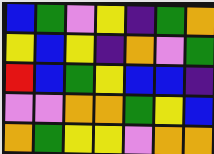[["blue", "green", "violet", "yellow", "indigo", "green", "orange"], ["yellow", "blue", "yellow", "indigo", "orange", "violet", "green"], ["red", "blue", "green", "yellow", "blue", "blue", "indigo"], ["violet", "violet", "orange", "orange", "green", "yellow", "blue"], ["orange", "green", "yellow", "yellow", "violet", "orange", "orange"]]